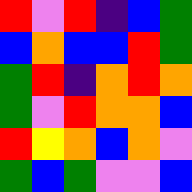[["red", "violet", "red", "indigo", "blue", "green"], ["blue", "orange", "blue", "blue", "red", "green"], ["green", "red", "indigo", "orange", "red", "orange"], ["green", "violet", "red", "orange", "orange", "blue"], ["red", "yellow", "orange", "blue", "orange", "violet"], ["green", "blue", "green", "violet", "violet", "blue"]]